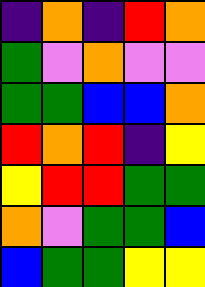[["indigo", "orange", "indigo", "red", "orange"], ["green", "violet", "orange", "violet", "violet"], ["green", "green", "blue", "blue", "orange"], ["red", "orange", "red", "indigo", "yellow"], ["yellow", "red", "red", "green", "green"], ["orange", "violet", "green", "green", "blue"], ["blue", "green", "green", "yellow", "yellow"]]